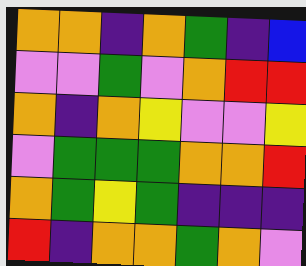[["orange", "orange", "indigo", "orange", "green", "indigo", "blue"], ["violet", "violet", "green", "violet", "orange", "red", "red"], ["orange", "indigo", "orange", "yellow", "violet", "violet", "yellow"], ["violet", "green", "green", "green", "orange", "orange", "red"], ["orange", "green", "yellow", "green", "indigo", "indigo", "indigo"], ["red", "indigo", "orange", "orange", "green", "orange", "violet"]]